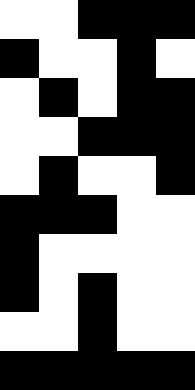[["white", "white", "black", "black", "black"], ["black", "white", "white", "black", "white"], ["white", "black", "white", "black", "black"], ["white", "white", "black", "black", "black"], ["white", "black", "white", "white", "black"], ["black", "black", "black", "white", "white"], ["black", "white", "white", "white", "white"], ["black", "white", "black", "white", "white"], ["white", "white", "black", "white", "white"], ["black", "black", "black", "black", "black"]]